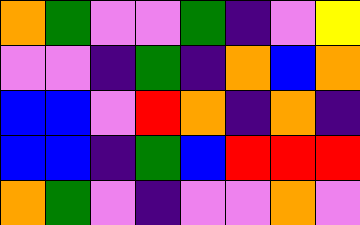[["orange", "green", "violet", "violet", "green", "indigo", "violet", "yellow"], ["violet", "violet", "indigo", "green", "indigo", "orange", "blue", "orange"], ["blue", "blue", "violet", "red", "orange", "indigo", "orange", "indigo"], ["blue", "blue", "indigo", "green", "blue", "red", "red", "red"], ["orange", "green", "violet", "indigo", "violet", "violet", "orange", "violet"]]